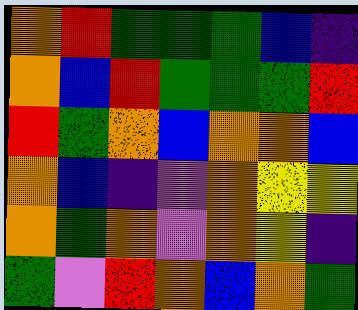[["orange", "red", "green", "green", "green", "blue", "indigo"], ["orange", "blue", "red", "green", "green", "green", "red"], ["red", "green", "orange", "blue", "orange", "orange", "blue"], ["orange", "blue", "indigo", "violet", "orange", "yellow", "yellow"], ["orange", "green", "orange", "violet", "orange", "yellow", "indigo"], ["green", "violet", "red", "orange", "blue", "orange", "green"]]